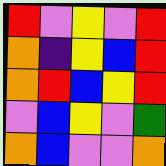[["red", "violet", "yellow", "violet", "red"], ["orange", "indigo", "yellow", "blue", "red"], ["orange", "red", "blue", "yellow", "red"], ["violet", "blue", "yellow", "violet", "green"], ["orange", "blue", "violet", "violet", "orange"]]